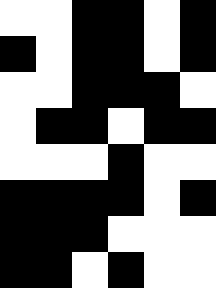[["white", "white", "black", "black", "white", "black"], ["black", "white", "black", "black", "white", "black"], ["white", "white", "black", "black", "black", "white"], ["white", "black", "black", "white", "black", "black"], ["white", "white", "white", "black", "white", "white"], ["black", "black", "black", "black", "white", "black"], ["black", "black", "black", "white", "white", "white"], ["black", "black", "white", "black", "white", "white"]]